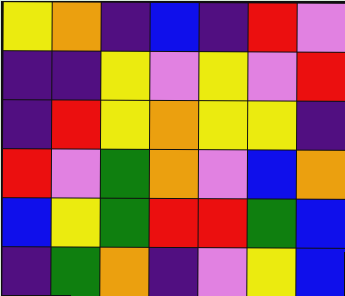[["yellow", "orange", "indigo", "blue", "indigo", "red", "violet"], ["indigo", "indigo", "yellow", "violet", "yellow", "violet", "red"], ["indigo", "red", "yellow", "orange", "yellow", "yellow", "indigo"], ["red", "violet", "green", "orange", "violet", "blue", "orange"], ["blue", "yellow", "green", "red", "red", "green", "blue"], ["indigo", "green", "orange", "indigo", "violet", "yellow", "blue"]]